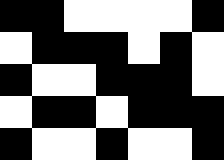[["black", "black", "white", "white", "white", "white", "black"], ["white", "black", "black", "black", "white", "black", "white"], ["black", "white", "white", "black", "black", "black", "white"], ["white", "black", "black", "white", "black", "black", "black"], ["black", "white", "white", "black", "white", "white", "black"]]